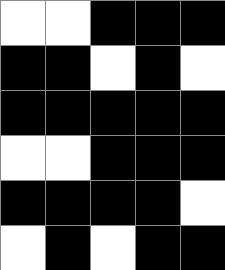[["white", "white", "black", "black", "black"], ["black", "black", "white", "black", "white"], ["black", "black", "black", "black", "black"], ["white", "white", "black", "black", "black"], ["black", "black", "black", "black", "white"], ["white", "black", "white", "black", "black"]]